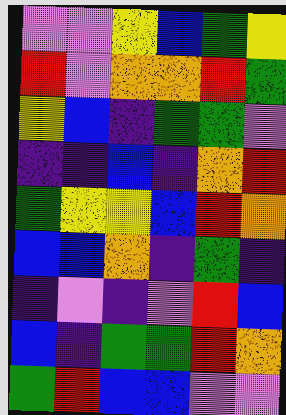[["violet", "violet", "yellow", "blue", "green", "yellow"], ["red", "violet", "orange", "orange", "red", "green"], ["yellow", "blue", "indigo", "green", "green", "violet"], ["indigo", "indigo", "blue", "indigo", "orange", "red"], ["green", "yellow", "yellow", "blue", "red", "orange"], ["blue", "blue", "orange", "indigo", "green", "indigo"], ["indigo", "violet", "indigo", "violet", "red", "blue"], ["blue", "indigo", "green", "green", "red", "orange"], ["green", "red", "blue", "blue", "violet", "violet"]]